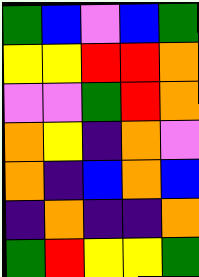[["green", "blue", "violet", "blue", "green"], ["yellow", "yellow", "red", "red", "orange"], ["violet", "violet", "green", "red", "orange"], ["orange", "yellow", "indigo", "orange", "violet"], ["orange", "indigo", "blue", "orange", "blue"], ["indigo", "orange", "indigo", "indigo", "orange"], ["green", "red", "yellow", "yellow", "green"]]